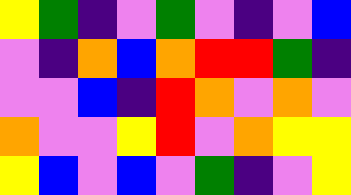[["yellow", "green", "indigo", "violet", "green", "violet", "indigo", "violet", "blue"], ["violet", "indigo", "orange", "blue", "orange", "red", "red", "green", "indigo"], ["violet", "violet", "blue", "indigo", "red", "orange", "violet", "orange", "violet"], ["orange", "violet", "violet", "yellow", "red", "violet", "orange", "yellow", "yellow"], ["yellow", "blue", "violet", "blue", "violet", "green", "indigo", "violet", "yellow"]]